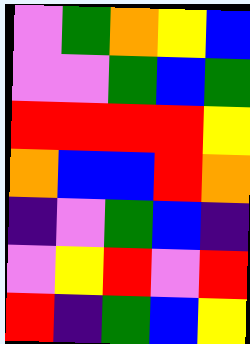[["violet", "green", "orange", "yellow", "blue"], ["violet", "violet", "green", "blue", "green"], ["red", "red", "red", "red", "yellow"], ["orange", "blue", "blue", "red", "orange"], ["indigo", "violet", "green", "blue", "indigo"], ["violet", "yellow", "red", "violet", "red"], ["red", "indigo", "green", "blue", "yellow"]]